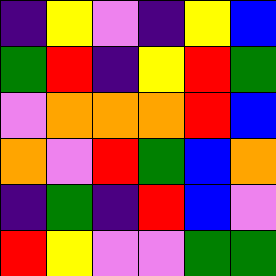[["indigo", "yellow", "violet", "indigo", "yellow", "blue"], ["green", "red", "indigo", "yellow", "red", "green"], ["violet", "orange", "orange", "orange", "red", "blue"], ["orange", "violet", "red", "green", "blue", "orange"], ["indigo", "green", "indigo", "red", "blue", "violet"], ["red", "yellow", "violet", "violet", "green", "green"]]